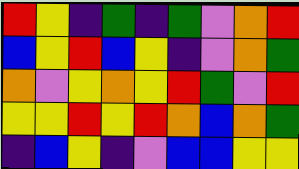[["red", "yellow", "indigo", "green", "indigo", "green", "violet", "orange", "red"], ["blue", "yellow", "red", "blue", "yellow", "indigo", "violet", "orange", "green"], ["orange", "violet", "yellow", "orange", "yellow", "red", "green", "violet", "red"], ["yellow", "yellow", "red", "yellow", "red", "orange", "blue", "orange", "green"], ["indigo", "blue", "yellow", "indigo", "violet", "blue", "blue", "yellow", "yellow"]]